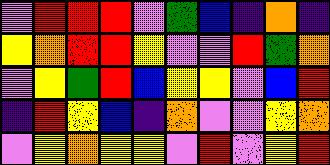[["violet", "red", "red", "red", "violet", "green", "blue", "indigo", "orange", "indigo"], ["yellow", "orange", "red", "red", "yellow", "violet", "violet", "red", "green", "orange"], ["violet", "yellow", "green", "red", "blue", "yellow", "yellow", "violet", "blue", "red"], ["indigo", "red", "yellow", "blue", "indigo", "orange", "violet", "violet", "yellow", "orange"], ["violet", "yellow", "orange", "yellow", "yellow", "violet", "red", "violet", "yellow", "red"]]